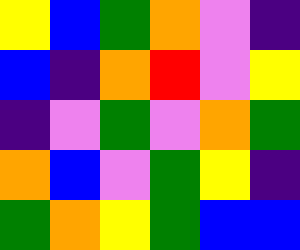[["yellow", "blue", "green", "orange", "violet", "indigo"], ["blue", "indigo", "orange", "red", "violet", "yellow"], ["indigo", "violet", "green", "violet", "orange", "green"], ["orange", "blue", "violet", "green", "yellow", "indigo"], ["green", "orange", "yellow", "green", "blue", "blue"]]